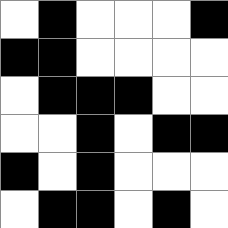[["white", "black", "white", "white", "white", "black"], ["black", "black", "white", "white", "white", "white"], ["white", "black", "black", "black", "white", "white"], ["white", "white", "black", "white", "black", "black"], ["black", "white", "black", "white", "white", "white"], ["white", "black", "black", "white", "black", "white"]]